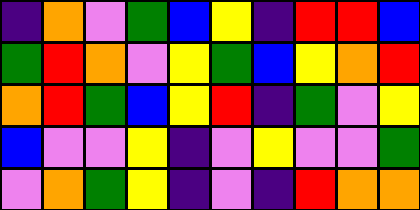[["indigo", "orange", "violet", "green", "blue", "yellow", "indigo", "red", "red", "blue"], ["green", "red", "orange", "violet", "yellow", "green", "blue", "yellow", "orange", "red"], ["orange", "red", "green", "blue", "yellow", "red", "indigo", "green", "violet", "yellow"], ["blue", "violet", "violet", "yellow", "indigo", "violet", "yellow", "violet", "violet", "green"], ["violet", "orange", "green", "yellow", "indigo", "violet", "indigo", "red", "orange", "orange"]]